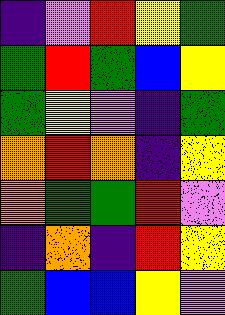[["indigo", "violet", "red", "yellow", "green"], ["green", "red", "green", "blue", "yellow"], ["green", "yellow", "violet", "indigo", "green"], ["orange", "red", "orange", "indigo", "yellow"], ["orange", "green", "green", "red", "violet"], ["indigo", "orange", "indigo", "red", "yellow"], ["green", "blue", "blue", "yellow", "violet"]]